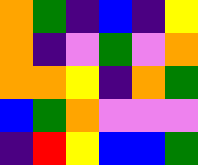[["orange", "green", "indigo", "blue", "indigo", "yellow"], ["orange", "indigo", "violet", "green", "violet", "orange"], ["orange", "orange", "yellow", "indigo", "orange", "green"], ["blue", "green", "orange", "violet", "violet", "violet"], ["indigo", "red", "yellow", "blue", "blue", "green"]]